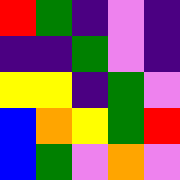[["red", "green", "indigo", "violet", "indigo"], ["indigo", "indigo", "green", "violet", "indigo"], ["yellow", "yellow", "indigo", "green", "violet"], ["blue", "orange", "yellow", "green", "red"], ["blue", "green", "violet", "orange", "violet"]]